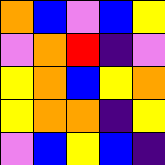[["orange", "blue", "violet", "blue", "yellow"], ["violet", "orange", "red", "indigo", "violet"], ["yellow", "orange", "blue", "yellow", "orange"], ["yellow", "orange", "orange", "indigo", "yellow"], ["violet", "blue", "yellow", "blue", "indigo"]]